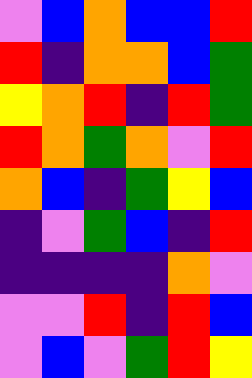[["violet", "blue", "orange", "blue", "blue", "red"], ["red", "indigo", "orange", "orange", "blue", "green"], ["yellow", "orange", "red", "indigo", "red", "green"], ["red", "orange", "green", "orange", "violet", "red"], ["orange", "blue", "indigo", "green", "yellow", "blue"], ["indigo", "violet", "green", "blue", "indigo", "red"], ["indigo", "indigo", "indigo", "indigo", "orange", "violet"], ["violet", "violet", "red", "indigo", "red", "blue"], ["violet", "blue", "violet", "green", "red", "yellow"]]